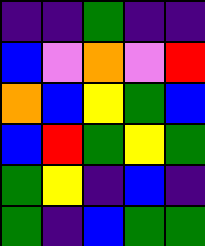[["indigo", "indigo", "green", "indigo", "indigo"], ["blue", "violet", "orange", "violet", "red"], ["orange", "blue", "yellow", "green", "blue"], ["blue", "red", "green", "yellow", "green"], ["green", "yellow", "indigo", "blue", "indigo"], ["green", "indigo", "blue", "green", "green"]]